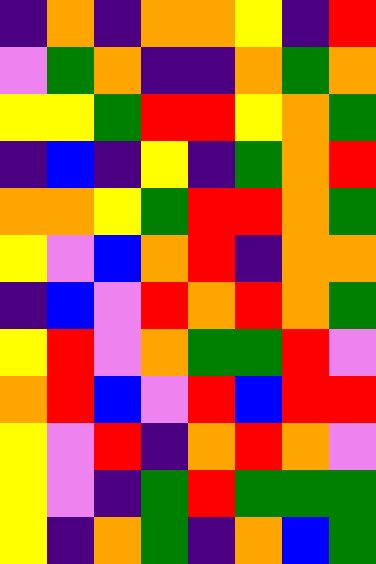[["indigo", "orange", "indigo", "orange", "orange", "yellow", "indigo", "red"], ["violet", "green", "orange", "indigo", "indigo", "orange", "green", "orange"], ["yellow", "yellow", "green", "red", "red", "yellow", "orange", "green"], ["indigo", "blue", "indigo", "yellow", "indigo", "green", "orange", "red"], ["orange", "orange", "yellow", "green", "red", "red", "orange", "green"], ["yellow", "violet", "blue", "orange", "red", "indigo", "orange", "orange"], ["indigo", "blue", "violet", "red", "orange", "red", "orange", "green"], ["yellow", "red", "violet", "orange", "green", "green", "red", "violet"], ["orange", "red", "blue", "violet", "red", "blue", "red", "red"], ["yellow", "violet", "red", "indigo", "orange", "red", "orange", "violet"], ["yellow", "violet", "indigo", "green", "red", "green", "green", "green"], ["yellow", "indigo", "orange", "green", "indigo", "orange", "blue", "green"]]